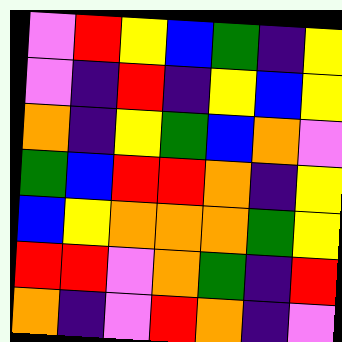[["violet", "red", "yellow", "blue", "green", "indigo", "yellow"], ["violet", "indigo", "red", "indigo", "yellow", "blue", "yellow"], ["orange", "indigo", "yellow", "green", "blue", "orange", "violet"], ["green", "blue", "red", "red", "orange", "indigo", "yellow"], ["blue", "yellow", "orange", "orange", "orange", "green", "yellow"], ["red", "red", "violet", "orange", "green", "indigo", "red"], ["orange", "indigo", "violet", "red", "orange", "indigo", "violet"]]